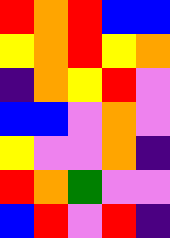[["red", "orange", "red", "blue", "blue"], ["yellow", "orange", "red", "yellow", "orange"], ["indigo", "orange", "yellow", "red", "violet"], ["blue", "blue", "violet", "orange", "violet"], ["yellow", "violet", "violet", "orange", "indigo"], ["red", "orange", "green", "violet", "violet"], ["blue", "red", "violet", "red", "indigo"]]